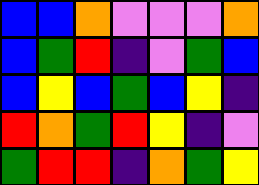[["blue", "blue", "orange", "violet", "violet", "violet", "orange"], ["blue", "green", "red", "indigo", "violet", "green", "blue"], ["blue", "yellow", "blue", "green", "blue", "yellow", "indigo"], ["red", "orange", "green", "red", "yellow", "indigo", "violet"], ["green", "red", "red", "indigo", "orange", "green", "yellow"]]